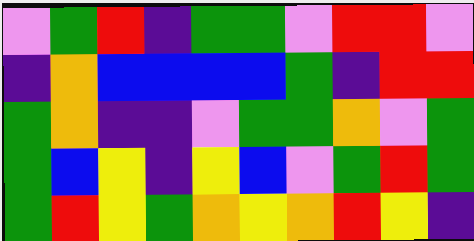[["violet", "green", "red", "indigo", "green", "green", "violet", "red", "red", "violet"], ["indigo", "orange", "blue", "blue", "blue", "blue", "green", "indigo", "red", "red"], ["green", "orange", "indigo", "indigo", "violet", "green", "green", "orange", "violet", "green"], ["green", "blue", "yellow", "indigo", "yellow", "blue", "violet", "green", "red", "green"], ["green", "red", "yellow", "green", "orange", "yellow", "orange", "red", "yellow", "indigo"]]